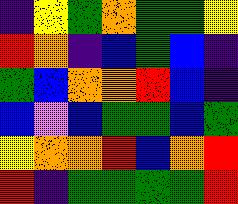[["indigo", "yellow", "green", "orange", "green", "green", "yellow"], ["red", "orange", "indigo", "blue", "green", "blue", "indigo"], ["green", "blue", "orange", "orange", "red", "blue", "indigo"], ["blue", "violet", "blue", "green", "green", "blue", "green"], ["yellow", "orange", "orange", "red", "blue", "orange", "red"], ["red", "indigo", "green", "green", "green", "green", "red"]]